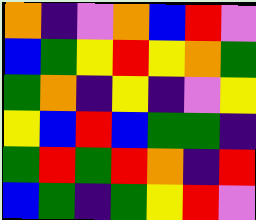[["orange", "indigo", "violet", "orange", "blue", "red", "violet"], ["blue", "green", "yellow", "red", "yellow", "orange", "green"], ["green", "orange", "indigo", "yellow", "indigo", "violet", "yellow"], ["yellow", "blue", "red", "blue", "green", "green", "indigo"], ["green", "red", "green", "red", "orange", "indigo", "red"], ["blue", "green", "indigo", "green", "yellow", "red", "violet"]]